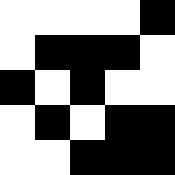[["white", "white", "white", "white", "black"], ["white", "black", "black", "black", "white"], ["black", "white", "black", "white", "white"], ["white", "black", "white", "black", "black"], ["white", "white", "black", "black", "black"]]